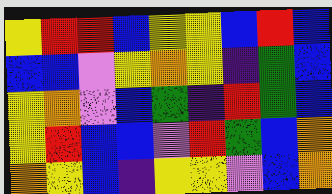[["yellow", "red", "red", "blue", "yellow", "yellow", "blue", "red", "blue"], ["blue", "blue", "violet", "yellow", "orange", "yellow", "indigo", "green", "blue"], ["yellow", "orange", "violet", "blue", "green", "indigo", "red", "green", "blue"], ["yellow", "red", "blue", "blue", "violet", "red", "green", "blue", "orange"], ["orange", "yellow", "blue", "indigo", "yellow", "yellow", "violet", "blue", "orange"]]